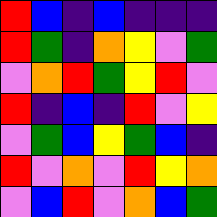[["red", "blue", "indigo", "blue", "indigo", "indigo", "indigo"], ["red", "green", "indigo", "orange", "yellow", "violet", "green"], ["violet", "orange", "red", "green", "yellow", "red", "violet"], ["red", "indigo", "blue", "indigo", "red", "violet", "yellow"], ["violet", "green", "blue", "yellow", "green", "blue", "indigo"], ["red", "violet", "orange", "violet", "red", "yellow", "orange"], ["violet", "blue", "red", "violet", "orange", "blue", "green"]]